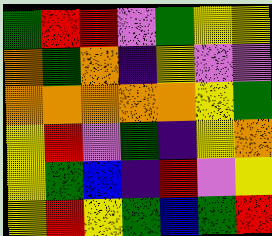[["green", "red", "red", "violet", "green", "yellow", "yellow"], ["orange", "green", "orange", "indigo", "yellow", "violet", "violet"], ["orange", "orange", "orange", "orange", "orange", "yellow", "green"], ["yellow", "red", "violet", "green", "indigo", "yellow", "orange"], ["yellow", "green", "blue", "indigo", "red", "violet", "yellow"], ["yellow", "red", "yellow", "green", "blue", "green", "red"]]